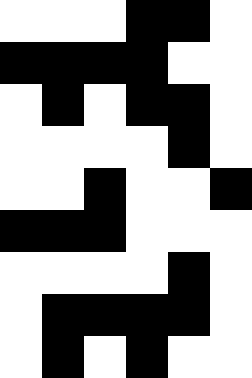[["white", "white", "white", "black", "black", "white"], ["black", "black", "black", "black", "white", "white"], ["white", "black", "white", "black", "black", "white"], ["white", "white", "white", "white", "black", "white"], ["white", "white", "black", "white", "white", "black"], ["black", "black", "black", "white", "white", "white"], ["white", "white", "white", "white", "black", "white"], ["white", "black", "black", "black", "black", "white"], ["white", "black", "white", "black", "white", "white"]]